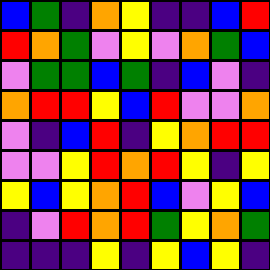[["blue", "green", "indigo", "orange", "yellow", "indigo", "indigo", "blue", "red"], ["red", "orange", "green", "violet", "yellow", "violet", "orange", "green", "blue"], ["violet", "green", "green", "blue", "green", "indigo", "blue", "violet", "indigo"], ["orange", "red", "red", "yellow", "blue", "red", "violet", "violet", "orange"], ["violet", "indigo", "blue", "red", "indigo", "yellow", "orange", "red", "red"], ["violet", "violet", "yellow", "red", "orange", "red", "yellow", "indigo", "yellow"], ["yellow", "blue", "yellow", "orange", "red", "blue", "violet", "yellow", "blue"], ["indigo", "violet", "red", "orange", "red", "green", "yellow", "orange", "green"], ["indigo", "indigo", "indigo", "yellow", "indigo", "yellow", "blue", "yellow", "indigo"]]